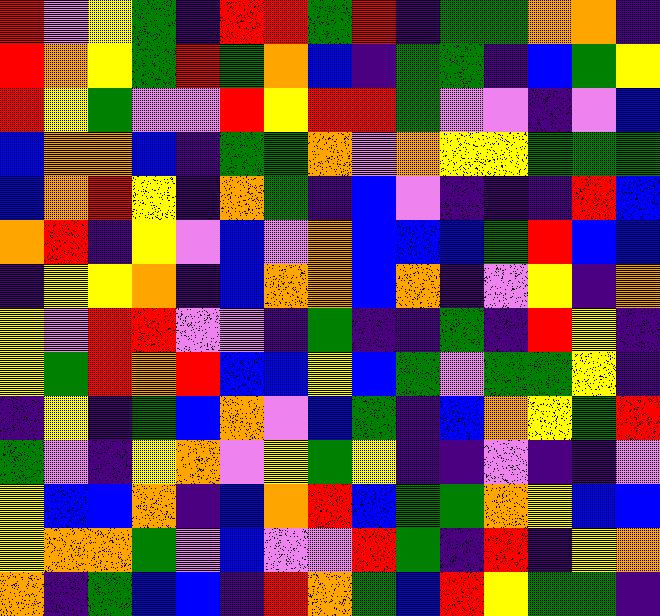[["red", "violet", "yellow", "green", "indigo", "red", "red", "green", "red", "indigo", "green", "green", "orange", "orange", "indigo"], ["red", "orange", "yellow", "green", "red", "green", "orange", "blue", "indigo", "green", "green", "indigo", "blue", "green", "yellow"], ["red", "yellow", "green", "violet", "violet", "red", "yellow", "red", "red", "green", "violet", "violet", "indigo", "violet", "blue"], ["blue", "orange", "orange", "blue", "indigo", "green", "green", "orange", "violet", "orange", "yellow", "yellow", "green", "green", "green"], ["blue", "orange", "red", "yellow", "indigo", "orange", "green", "indigo", "blue", "violet", "indigo", "indigo", "indigo", "red", "blue"], ["orange", "red", "indigo", "yellow", "violet", "blue", "violet", "orange", "blue", "blue", "blue", "green", "red", "blue", "blue"], ["indigo", "yellow", "yellow", "orange", "indigo", "blue", "orange", "orange", "blue", "orange", "indigo", "violet", "yellow", "indigo", "orange"], ["yellow", "violet", "red", "red", "violet", "violet", "indigo", "green", "indigo", "indigo", "green", "indigo", "red", "yellow", "indigo"], ["yellow", "green", "red", "orange", "red", "blue", "blue", "yellow", "blue", "green", "violet", "green", "green", "yellow", "indigo"], ["indigo", "yellow", "indigo", "green", "blue", "orange", "violet", "blue", "green", "indigo", "blue", "orange", "yellow", "green", "red"], ["green", "violet", "indigo", "yellow", "orange", "violet", "yellow", "green", "yellow", "indigo", "indigo", "violet", "indigo", "indigo", "violet"], ["yellow", "blue", "blue", "orange", "indigo", "blue", "orange", "red", "blue", "green", "green", "orange", "yellow", "blue", "blue"], ["yellow", "orange", "orange", "green", "violet", "blue", "violet", "violet", "red", "green", "indigo", "red", "indigo", "yellow", "orange"], ["orange", "indigo", "green", "blue", "blue", "indigo", "red", "orange", "green", "blue", "red", "yellow", "green", "green", "indigo"]]